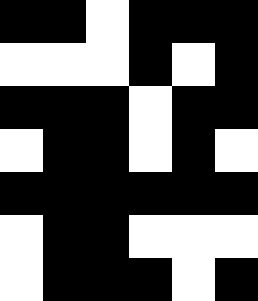[["black", "black", "white", "black", "black", "black"], ["white", "white", "white", "black", "white", "black"], ["black", "black", "black", "white", "black", "black"], ["white", "black", "black", "white", "black", "white"], ["black", "black", "black", "black", "black", "black"], ["white", "black", "black", "white", "white", "white"], ["white", "black", "black", "black", "white", "black"]]